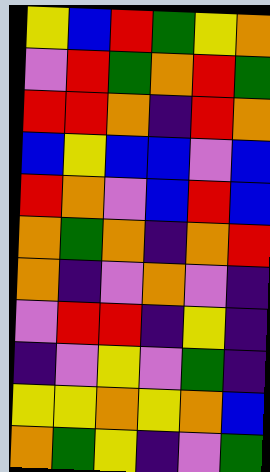[["yellow", "blue", "red", "green", "yellow", "orange"], ["violet", "red", "green", "orange", "red", "green"], ["red", "red", "orange", "indigo", "red", "orange"], ["blue", "yellow", "blue", "blue", "violet", "blue"], ["red", "orange", "violet", "blue", "red", "blue"], ["orange", "green", "orange", "indigo", "orange", "red"], ["orange", "indigo", "violet", "orange", "violet", "indigo"], ["violet", "red", "red", "indigo", "yellow", "indigo"], ["indigo", "violet", "yellow", "violet", "green", "indigo"], ["yellow", "yellow", "orange", "yellow", "orange", "blue"], ["orange", "green", "yellow", "indigo", "violet", "green"]]